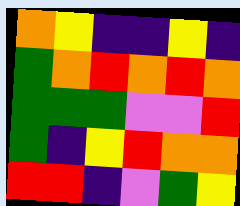[["orange", "yellow", "indigo", "indigo", "yellow", "indigo"], ["green", "orange", "red", "orange", "red", "orange"], ["green", "green", "green", "violet", "violet", "red"], ["green", "indigo", "yellow", "red", "orange", "orange"], ["red", "red", "indigo", "violet", "green", "yellow"]]